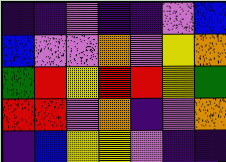[["indigo", "indigo", "violet", "indigo", "indigo", "violet", "blue"], ["blue", "violet", "violet", "orange", "violet", "yellow", "orange"], ["green", "red", "yellow", "red", "red", "yellow", "green"], ["red", "red", "violet", "orange", "indigo", "violet", "orange"], ["indigo", "blue", "yellow", "yellow", "violet", "indigo", "indigo"]]